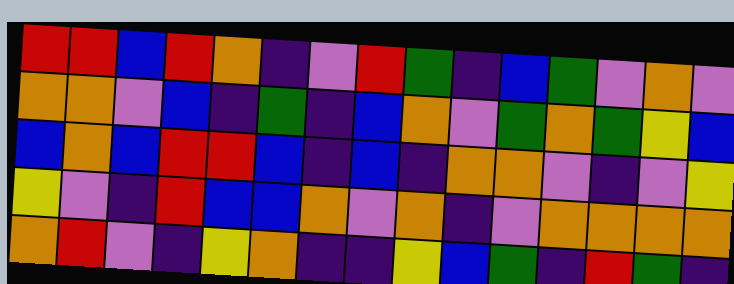[["red", "red", "blue", "red", "orange", "indigo", "violet", "red", "green", "indigo", "blue", "green", "violet", "orange", "violet"], ["orange", "orange", "violet", "blue", "indigo", "green", "indigo", "blue", "orange", "violet", "green", "orange", "green", "yellow", "blue"], ["blue", "orange", "blue", "red", "red", "blue", "indigo", "blue", "indigo", "orange", "orange", "violet", "indigo", "violet", "yellow"], ["yellow", "violet", "indigo", "red", "blue", "blue", "orange", "violet", "orange", "indigo", "violet", "orange", "orange", "orange", "orange"], ["orange", "red", "violet", "indigo", "yellow", "orange", "indigo", "indigo", "yellow", "blue", "green", "indigo", "red", "green", "indigo"]]